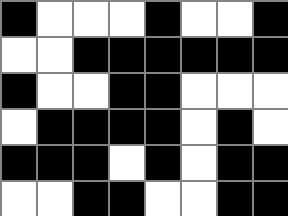[["black", "white", "white", "white", "black", "white", "white", "black"], ["white", "white", "black", "black", "black", "black", "black", "black"], ["black", "white", "white", "black", "black", "white", "white", "white"], ["white", "black", "black", "black", "black", "white", "black", "white"], ["black", "black", "black", "white", "black", "white", "black", "black"], ["white", "white", "black", "black", "white", "white", "black", "black"]]